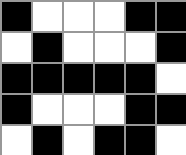[["black", "white", "white", "white", "black", "black"], ["white", "black", "white", "white", "white", "black"], ["black", "black", "black", "black", "black", "white"], ["black", "white", "white", "white", "black", "black"], ["white", "black", "white", "black", "black", "white"]]